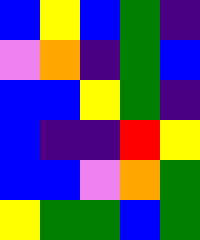[["blue", "yellow", "blue", "green", "indigo"], ["violet", "orange", "indigo", "green", "blue"], ["blue", "blue", "yellow", "green", "indigo"], ["blue", "indigo", "indigo", "red", "yellow"], ["blue", "blue", "violet", "orange", "green"], ["yellow", "green", "green", "blue", "green"]]